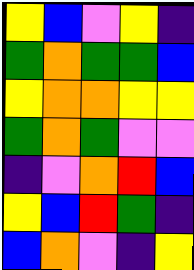[["yellow", "blue", "violet", "yellow", "indigo"], ["green", "orange", "green", "green", "blue"], ["yellow", "orange", "orange", "yellow", "yellow"], ["green", "orange", "green", "violet", "violet"], ["indigo", "violet", "orange", "red", "blue"], ["yellow", "blue", "red", "green", "indigo"], ["blue", "orange", "violet", "indigo", "yellow"]]